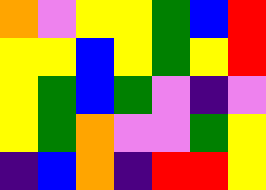[["orange", "violet", "yellow", "yellow", "green", "blue", "red"], ["yellow", "yellow", "blue", "yellow", "green", "yellow", "red"], ["yellow", "green", "blue", "green", "violet", "indigo", "violet"], ["yellow", "green", "orange", "violet", "violet", "green", "yellow"], ["indigo", "blue", "orange", "indigo", "red", "red", "yellow"]]